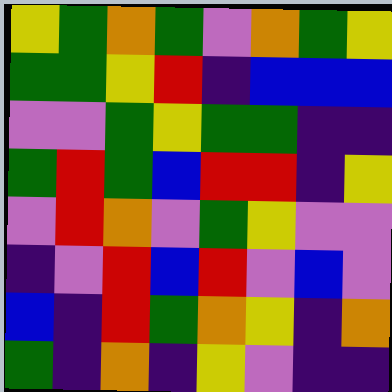[["yellow", "green", "orange", "green", "violet", "orange", "green", "yellow"], ["green", "green", "yellow", "red", "indigo", "blue", "blue", "blue"], ["violet", "violet", "green", "yellow", "green", "green", "indigo", "indigo"], ["green", "red", "green", "blue", "red", "red", "indigo", "yellow"], ["violet", "red", "orange", "violet", "green", "yellow", "violet", "violet"], ["indigo", "violet", "red", "blue", "red", "violet", "blue", "violet"], ["blue", "indigo", "red", "green", "orange", "yellow", "indigo", "orange"], ["green", "indigo", "orange", "indigo", "yellow", "violet", "indigo", "indigo"]]